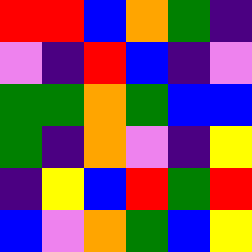[["red", "red", "blue", "orange", "green", "indigo"], ["violet", "indigo", "red", "blue", "indigo", "violet"], ["green", "green", "orange", "green", "blue", "blue"], ["green", "indigo", "orange", "violet", "indigo", "yellow"], ["indigo", "yellow", "blue", "red", "green", "red"], ["blue", "violet", "orange", "green", "blue", "yellow"]]